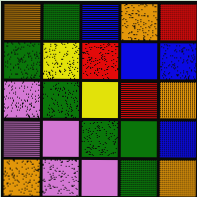[["orange", "green", "blue", "orange", "red"], ["green", "yellow", "red", "blue", "blue"], ["violet", "green", "yellow", "red", "orange"], ["violet", "violet", "green", "green", "blue"], ["orange", "violet", "violet", "green", "orange"]]